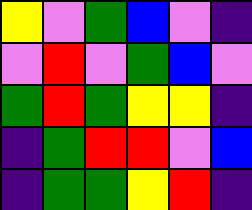[["yellow", "violet", "green", "blue", "violet", "indigo"], ["violet", "red", "violet", "green", "blue", "violet"], ["green", "red", "green", "yellow", "yellow", "indigo"], ["indigo", "green", "red", "red", "violet", "blue"], ["indigo", "green", "green", "yellow", "red", "indigo"]]